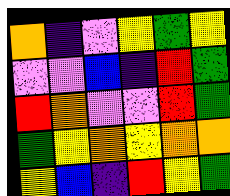[["orange", "indigo", "violet", "yellow", "green", "yellow"], ["violet", "violet", "blue", "indigo", "red", "green"], ["red", "orange", "violet", "violet", "red", "green"], ["green", "yellow", "orange", "yellow", "orange", "orange"], ["yellow", "blue", "indigo", "red", "yellow", "green"]]